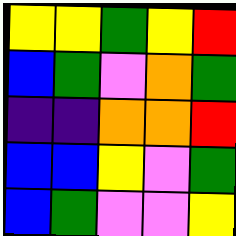[["yellow", "yellow", "green", "yellow", "red"], ["blue", "green", "violet", "orange", "green"], ["indigo", "indigo", "orange", "orange", "red"], ["blue", "blue", "yellow", "violet", "green"], ["blue", "green", "violet", "violet", "yellow"]]